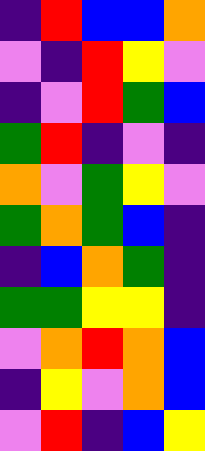[["indigo", "red", "blue", "blue", "orange"], ["violet", "indigo", "red", "yellow", "violet"], ["indigo", "violet", "red", "green", "blue"], ["green", "red", "indigo", "violet", "indigo"], ["orange", "violet", "green", "yellow", "violet"], ["green", "orange", "green", "blue", "indigo"], ["indigo", "blue", "orange", "green", "indigo"], ["green", "green", "yellow", "yellow", "indigo"], ["violet", "orange", "red", "orange", "blue"], ["indigo", "yellow", "violet", "orange", "blue"], ["violet", "red", "indigo", "blue", "yellow"]]